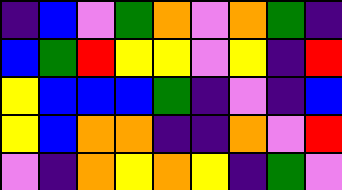[["indigo", "blue", "violet", "green", "orange", "violet", "orange", "green", "indigo"], ["blue", "green", "red", "yellow", "yellow", "violet", "yellow", "indigo", "red"], ["yellow", "blue", "blue", "blue", "green", "indigo", "violet", "indigo", "blue"], ["yellow", "blue", "orange", "orange", "indigo", "indigo", "orange", "violet", "red"], ["violet", "indigo", "orange", "yellow", "orange", "yellow", "indigo", "green", "violet"]]